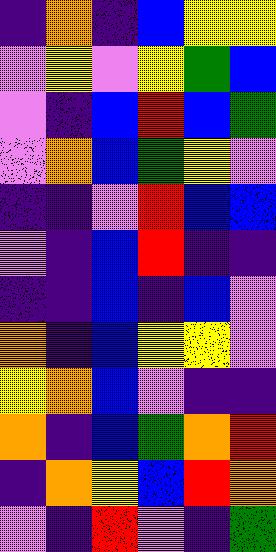[["indigo", "orange", "indigo", "blue", "yellow", "yellow"], ["violet", "yellow", "violet", "yellow", "green", "blue"], ["violet", "indigo", "blue", "red", "blue", "green"], ["violet", "orange", "blue", "green", "yellow", "violet"], ["indigo", "indigo", "violet", "red", "blue", "blue"], ["violet", "indigo", "blue", "red", "indigo", "indigo"], ["indigo", "indigo", "blue", "indigo", "blue", "violet"], ["orange", "indigo", "blue", "yellow", "yellow", "violet"], ["yellow", "orange", "blue", "violet", "indigo", "indigo"], ["orange", "indigo", "blue", "green", "orange", "red"], ["indigo", "orange", "yellow", "blue", "red", "orange"], ["violet", "indigo", "red", "violet", "indigo", "green"]]